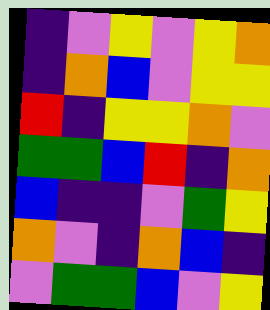[["indigo", "violet", "yellow", "violet", "yellow", "orange"], ["indigo", "orange", "blue", "violet", "yellow", "yellow"], ["red", "indigo", "yellow", "yellow", "orange", "violet"], ["green", "green", "blue", "red", "indigo", "orange"], ["blue", "indigo", "indigo", "violet", "green", "yellow"], ["orange", "violet", "indigo", "orange", "blue", "indigo"], ["violet", "green", "green", "blue", "violet", "yellow"]]